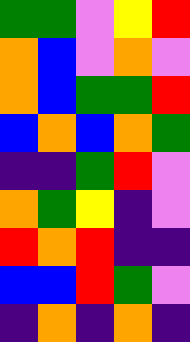[["green", "green", "violet", "yellow", "red"], ["orange", "blue", "violet", "orange", "violet"], ["orange", "blue", "green", "green", "red"], ["blue", "orange", "blue", "orange", "green"], ["indigo", "indigo", "green", "red", "violet"], ["orange", "green", "yellow", "indigo", "violet"], ["red", "orange", "red", "indigo", "indigo"], ["blue", "blue", "red", "green", "violet"], ["indigo", "orange", "indigo", "orange", "indigo"]]